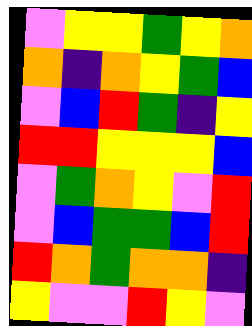[["violet", "yellow", "yellow", "green", "yellow", "orange"], ["orange", "indigo", "orange", "yellow", "green", "blue"], ["violet", "blue", "red", "green", "indigo", "yellow"], ["red", "red", "yellow", "yellow", "yellow", "blue"], ["violet", "green", "orange", "yellow", "violet", "red"], ["violet", "blue", "green", "green", "blue", "red"], ["red", "orange", "green", "orange", "orange", "indigo"], ["yellow", "violet", "violet", "red", "yellow", "violet"]]